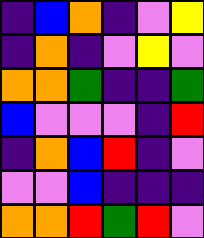[["indigo", "blue", "orange", "indigo", "violet", "yellow"], ["indigo", "orange", "indigo", "violet", "yellow", "violet"], ["orange", "orange", "green", "indigo", "indigo", "green"], ["blue", "violet", "violet", "violet", "indigo", "red"], ["indigo", "orange", "blue", "red", "indigo", "violet"], ["violet", "violet", "blue", "indigo", "indigo", "indigo"], ["orange", "orange", "red", "green", "red", "violet"]]